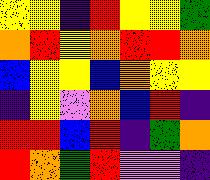[["yellow", "yellow", "indigo", "red", "yellow", "yellow", "green"], ["orange", "red", "yellow", "orange", "red", "red", "orange"], ["blue", "yellow", "yellow", "blue", "orange", "yellow", "yellow"], ["indigo", "yellow", "violet", "orange", "blue", "red", "indigo"], ["red", "red", "blue", "red", "indigo", "green", "orange"], ["red", "orange", "green", "red", "violet", "violet", "indigo"]]